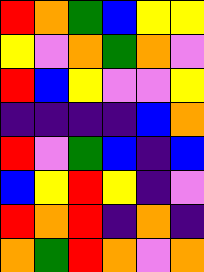[["red", "orange", "green", "blue", "yellow", "yellow"], ["yellow", "violet", "orange", "green", "orange", "violet"], ["red", "blue", "yellow", "violet", "violet", "yellow"], ["indigo", "indigo", "indigo", "indigo", "blue", "orange"], ["red", "violet", "green", "blue", "indigo", "blue"], ["blue", "yellow", "red", "yellow", "indigo", "violet"], ["red", "orange", "red", "indigo", "orange", "indigo"], ["orange", "green", "red", "orange", "violet", "orange"]]